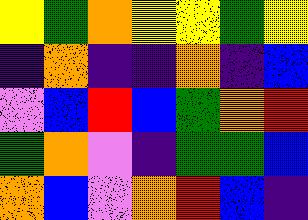[["yellow", "green", "orange", "yellow", "yellow", "green", "yellow"], ["indigo", "orange", "indigo", "indigo", "orange", "indigo", "blue"], ["violet", "blue", "red", "blue", "green", "orange", "red"], ["green", "orange", "violet", "indigo", "green", "green", "blue"], ["orange", "blue", "violet", "orange", "red", "blue", "indigo"]]